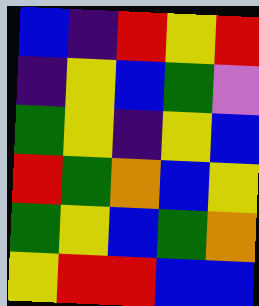[["blue", "indigo", "red", "yellow", "red"], ["indigo", "yellow", "blue", "green", "violet"], ["green", "yellow", "indigo", "yellow", "blue"], ["red", "green", "orange", "blue", "yellow"], ["green", "yellow", "blue", "green", "orange"], ["yellow", "red", "red", "blue", "blue"]]